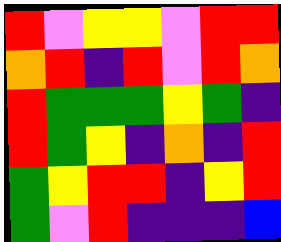[["red", "violet", "yellow", "yellow", "violet", "red", "red"], ["orange", "red", "indigo", "red", "violet", "red", "orange"], ["red", "green", "green", "green", "yellow", "green", "indigo"], ["red", "green", "yellow", "indigo", "orange", "indigo", "red"], ["green", "yellow", "red", "red", "indigo", "yellow", "red"], ["green", "violet", "red", "indigo", "indigo", "indigo", "blue"]]